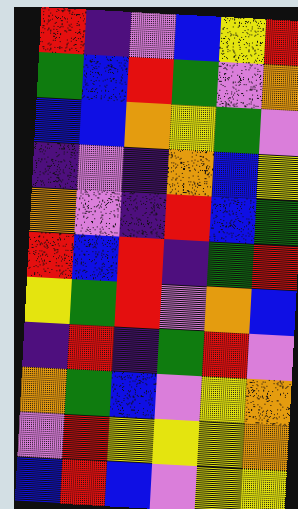[["red", "indigo", "violet", "blue", "yellow", "red"], ["green", "blue", "red", "green", "violet", "orange"], ["blue", "blue", "orange", "yellow", "green", "violet"], ["indigo", "violet", "indigo", "orange", "blue", "yellow"], ["orange", "violet", "indigo", "red", "blue", "green"], ["red", "blue", "red", "indigo", "green", "red"], ["yellow", "green", "red", "violet", "orange", "blue"], ["indigo", "red", "indigo", "green", "red", "violet"], ["orange", "green", "blue", "violet", "yellow", "orange"], ["violet", "red", "yellow", "yellow", "yellow", "orange"], ["blue", "red", "blue", "violet", "yellow", "yellow"]]